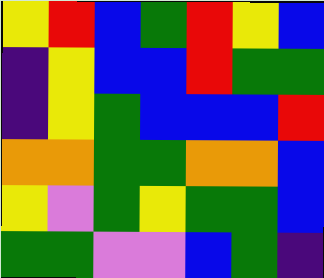[["yellow", "red", "blue", "green", "red", "yellow", "blue"], ["indigo", "yellow", "blue", "blue", "red", "green", "green"], ["indigo", "yellow", "green", "blue", "blue", "blue", "red"], ["orange", "orange", "green", "green", "orange", "orange", "blue"], ["yellow", "violet", "green", "yellow", "green", "green", "blue"], ["green", "green", "violet", "violet", "blue", "green", "indigo"]]